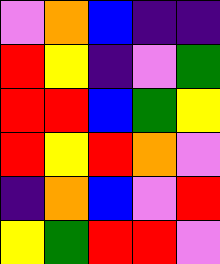[["violet", "orange", "blue", "indigo", "indigo"], ["red", "yellow", "indigo", "violet", "green"], ["red", "red", "blue", "green", "yellow"], ["red", "yellow", "red", "orange", "violet"], ["indigo", "orange", "blue", "violet", "red"], ["yellow", "green", "red", "red", "violet"]]